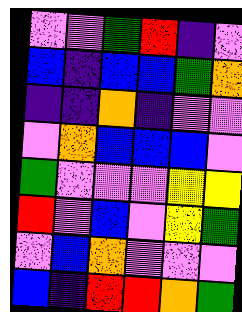[["violet", "violet", "green", "red", "indigo", "violet"], ["blue", "indigo", "blue", "blue", "green", "orange"], ["indigo", "indigo", "orange", "indigo", "violet", "violet"], ["violet", "orange", "blue", "blue", "blue", "violet"], ["green", "violet", "violet", "violet", "yellow", "yellow"], ["red", "violet", "blue", "violet", "yellow", "green"], ["violet", "blue", "orange", "violet", "violet", "violet"], ["blue", "indigo", "red", "red", "orange", "green"]]